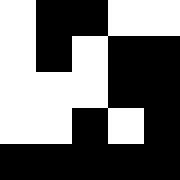[["white", "black", "black", "white", "white"], ["white", "black", "white", "black", "black"], ["white", "white", "white", "black", "black"], ["white", "white", "black", "white", "black"], ["black", "black", "black", "black", "black"]]